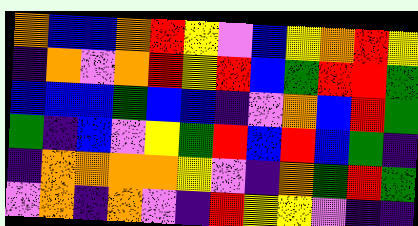[["orange", "blue", "blue", "orange", "red", "yellow", "violet", "blue", "yellow", "orange", "red", "yellow"], ["indigo", "orange", "violet", "orange", "red", "yellow", "red", "blue", "green", "red", "red", "green"], ["blue", "blue", "blue", "green", "blue", "blue", "indigo", "violet", "orange", "blue", "red", "green"], ["green", "indigo", "blue", "violet", "yellow", "green", "red", "blue", "red", "blue", "green", "indigo"], ["indigo", "orange", "orange", "orange", "orange", "yellow", "violet", "indigo", "orange", "green", "red", "green"], ["violet", "orange", "indigo", "orange", "violet", "indigo", "red", "yellow", "yellow", "violet", "indigo", "indigo"]]